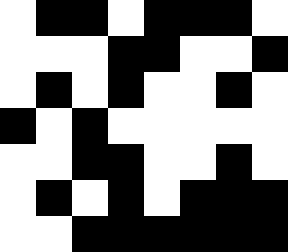[["white", "black", "black", "white", "black", "black", "black", "white"], ["white", "white", "white", "black", "black", "white", "white", "black"], ["white", "black", "white", "black", "white", "white", "black", "white"], ["black", "white", "black", "white", "white", "white", "white", "white"], ["white", "white", "black", "black", "white", "white", "black", "white"], ["white", "black", "white", "black", "white", "black", "black", "black"], ["white", "white", "black", "black", "black", "black", "black", "black"]]